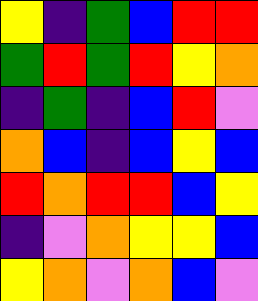[["yellow", "indigo", "green", "blue", "red", "red"], ["green", "red", "green", "red", "yellow", "orange"], ["indigo", "green", "indigo", "blue", "red", "violet"], ["orange", "blue", "indigo", "blue", "yellow", "blue"], ["red", "orange", "red", "red", "blue", "yellow"], ["indigo", "violet", "orange", "yellow", "yellow", "blue"], ["yellow", "orange", "violet", "orange", "blue", "violet"]]